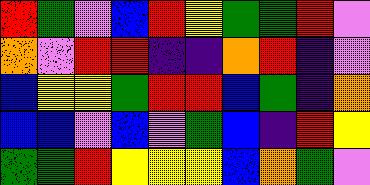[["red", "green", "violet", "blue", "red", "yellow", "green", "green", "red", "violet"], ["orange", "violet", "red", "red", "indigo", "indigo", "orange", "red", "indigo", "violet"], ["blue", "yellow", "yellow", "green", "red", "red", "blue", "green", "indigo", "orange"], ["blue", "blue", "violet", "blue", "violet", "green", "blue", "indigo", "red", "yellow"], ["green", "green", "red", "yellow", "yellow", "yellow", "blue", "orange", "green", "violet"]]